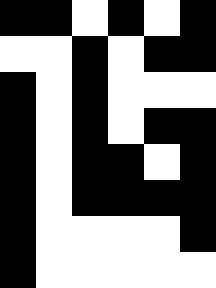[["black", "black", "white", "black", "white", "black"], ["white", "white", "black", "white", "black", "black"], ["black", "white", "black", "white", "white", "white"], ["black", "white", "black", "white", "black", "black"], ["black", "white", "black", "black", "white", "black"], ["black", "white", "black", "black", "black", "black"], ["black", "white", "white", "white", "white", "black"], ["black", "white", "white", "white", "white", "white"]]